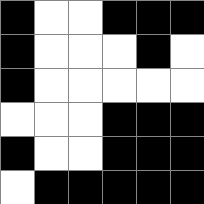[["black", "white", "white", "black", "black", "black"], ["black", "white", "white", "white", "black", "white"], ["black", "white", "white", "white", "white", "white"], ["white", "white", "white", "black", "black", "black"], ["black", "white", "white", "black", "black", "black"], ["white", "black", "black", "black", "black", "black"]]